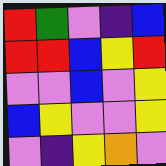[["red", "green", "violet", "indigo", "blue"], ["red", "red", "blue", "yellow", "red"], ["violet", "violet", "blue", "violet", "yellow"], ["blue", "yellow", "violet", "violet", "yellow"], ["violet", "indigo", "yellow", "orange", "violet"]]